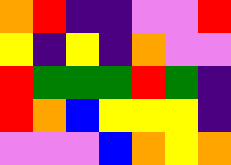[["orange", "red", "indigo", "indigo", "violet", "violet", "red"], ["yellow", "indigo", "yellow", "indigo", "orange", "violet", "violet"], ["red", "green", "green", "green", "red", "green", "indigo"], ["red", "orange", "blue", "yellow", "yellow", "yellow", "indigo"], ["violet", "violet", "violet", "blue", "orange", "yellow", "orange"]]